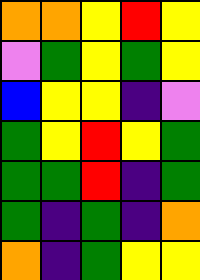[["orange", "orange", "yellow", "red", "yellow"], ["violet", "green", "yellow", "green", "yellow"], ["blue", "yellow", "yellow", "indigo", "violet"], ["green", "yellow", "red", "yellow", "green"], ["green", "green", "red", "indigo", "green"], ["green", "indigo", "green", "indigo", "orange"], ["orange", "indigo", "green", "yellow", "yellow"]]